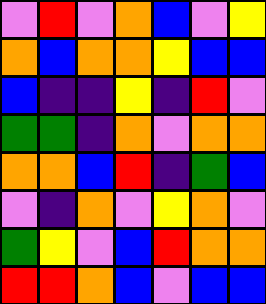[["violet", "red", "violet", "orange", "blue", "violet", "yellow"], ["orange", "blue", "orange", "orange", "yellow", "blue", "blue"], ["blue", "indigo", "indigo", "yellow", "indigo", "red", "violet"], ["green", "green", "indigo", "orange", "violet", "orange", "orange"], ["orange", "orange", "blue", "red", "indigo", "green", "blue"], ["violet", "indigo", "orange", "violet", "yellow", "orange", "violet"], ["green", "yellow", "violet", "blue", "red", "orange", "orange"], ["red", "red", "orange", "blue", "violet", "blue", "blue"]]